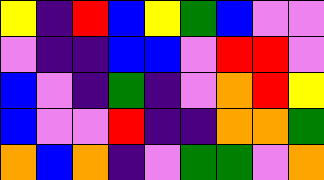[["yellow", "indigo", "red", "blue", "yellow", "green", "blue", "violet", "violet"], ["violet", "indigo", "indigo", "blue", "blue", "violet", "red", "red", "violet"], ["blue", "violet", "indigo", "green", "indigo", "violet", "orange", "red", "yellow"], ["blue", "violet", "violet", "red", "indigo", "indigo", "orange", "orange", "green"], ["orange", "blue", "orange", "indigo", "violet", "green", "green", "violet", "orange"]]